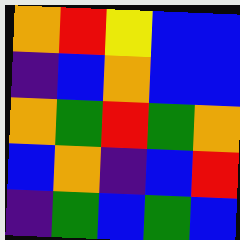[["orange", "red", "yellow", "blue", "blue"], ["indigo", "blue", "orange", "blue", "blue"], ["orange", "green", "red", "green", "orange"], ["blue", "orange", "indigo", "blue", "red"], ["indigo", "green", "blue", "green", "blue"]]